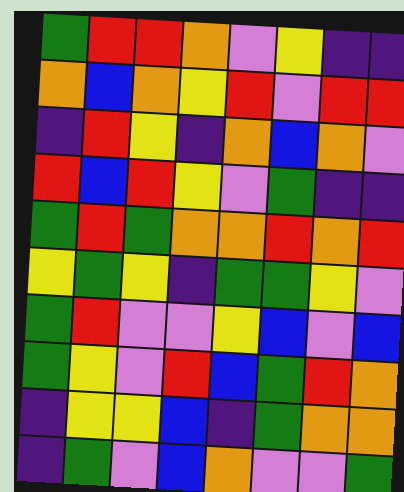[["green", "red", "red", "orange", "violet", "yellow", "indigo", "indigo"], ["orange", "blue", "orange", "yellow", "red", "violet", "red", "red"], ["indigo", "red", "yellow", "indigo", "orange", "blue", "orange", "violet"], ["red", "blue", "red", "yellow", "violet", "green", "indigo", "indigo"], ["green", "red", "green", "orange", "orange", "red", "orange", "red"], ["yellow", "green", "yellow", "indigo", "green", "green", "yellow", "violet"], ["green", "red", "violet", "violet", "yellow", "blue", "violet", "blue"], ["green", "yellow", "violet", "red", "blue", "green", "red", "orange"], ["indigo", "yellow", "yellow", "blue", "indigo", "green", "orange", "orange"], ["indigo", "green", "violet", "blue", "orange", "violet", "violet", "green"]]